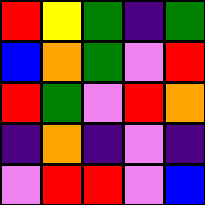[["red", "yellow", "green", "indigo", "green"], ["blue", "orange", "green", "violet", "red"], ["red", "green", "violet", "red", "orange"], ["indigo", "orange", "indigo", "violet", "indigo"], ["violet", "red", "red", "violet", "blue"]]